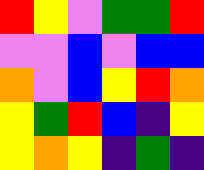[["red", "yellow", "violet", "green", "green", "red"], ["violet", "violet", "blue", "violet", "blue", "blue"], ["orange", "violet", "blue", "yellow", "red", "orange"], ["yellow", "green", "red", "blue", "indigo", "yellow"], ["yellow", "orange", "yellow", "indigo", "green", "indigo"]]